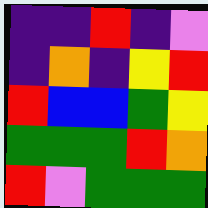[["indigo", "indigo", "red", "indigo", "violet"], ["indigo", "orange", "indigo", "yellow", "red"], ["red", "blue", "blue", "green", "yellow"], ["green", "green", "green", "red", "orange"], ["red", "violet", "green", "green", "green"]]